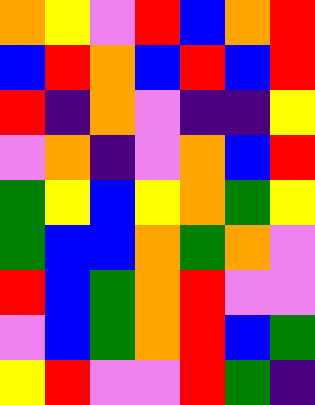[["orange", "yellow", "violet", "red", "blue", "orange", "red"], ["blue", "red", "orange", "blue", "red", "blue", "red"], ["red", "indigo", "orange", "violet", "indigo", "indigo", "yellow"], ["violet", "orange", "indigo", "violet", "orange", "blue", "red"], ["green", "yellow", "blue", "yellow", "orange", "green", "yellow"], ["green", "blue", "blue", "orange", "green", "orange", "violet"], ["red", "blue", "green", "orange", "red", "violet", "violet"], ["violet", "blue", "green", "orange", "red", "blue", "green"], ["yellow", "red", "violet", "violet", "red", "green", "indigo"]]